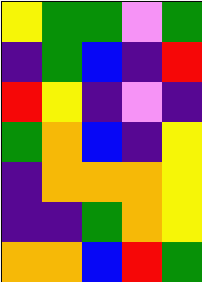[["yellow", "green", "green", "violet", "green"], ["indigo", "green", "blue", "indigo", "red"], ["red", "yellow", "indigo", "violet", "indigo"], ["green", "orange", "blue", "indigo", "yellow"], ["indigo", "orange", "orange", "orange", "yellow"], ["indigo", "indigo", "green", "orange", "yellow"], ["orange", "orange", "blue", "red", "green"]]